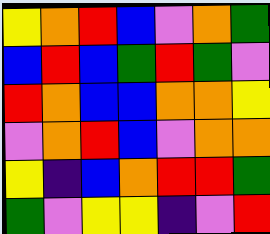[["yellow", "orange", "red", "blue", "violet", "orange", "green"], ["blue", "red", "blue", "green", "red", "green", "violet"], ["red", "orange", "blue", "blue", "orange", "orange", "yellow"], ["violet", "orange", "red", "blue", "violet", "orange", "orange"], ["yellow", "indigo", "blue", "orange", "red", "red", "green"], ["green", "violet", "yellow", "yellow", "indigo", "violet", "red"]]